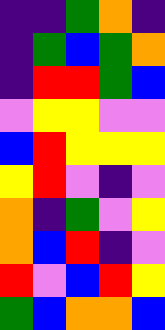[["indigo", "indigo", "green", "orange", "indigo"], ["indigo", "green", "blue", "green", "orange"], ["indigo", "red", "red", "green", "blue"], ["violet", "yellow", "yellow", "violet", "violet"], ["blue", "red", "yellow", "yellow", "yellow"], ["yellow", "red", "violet", "indigo", "violet"], ["orange", "indigo", "green", "violet", "yellow"], ["orange", "blue", "red", "indigo", "violet"], ["red", "violet", "blue", "red", "yellow"], ["green", "blue", "orange", "orange", "blue"]]